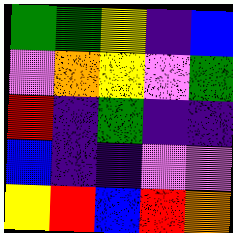[["green", "green", "yellow", "indigo", "blue"], ["violet", "orange", "yellow", "violet", "green"], ["red", "indigo", "green", "indigo", "indigo"], ["blue", "indigo", "indigo", "violet", "violet"], ["yellow", "red", "blue", "red", "orange"]]